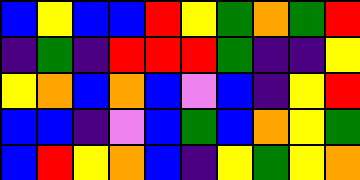[["blue", "yellow", "blue", "blue", "red", "yellow", "green", "orange", "green", "red"], ["indigo", "green", "indigo", "red", "red", "red", "green", "indigo", "indigo", "yellow"], ["yellow", "orange", "blue", "orange", "blue", "violet", "blue", "indigo", "yellow", "red"], ["blue", "blue", "indigo", "violet", "blue", "green", "blue", "orange", "yellow", "green"], ["blue", "red", "yellow", "orange", "blue", "indigo", "yellow", "green", "yellow", "orange"]]